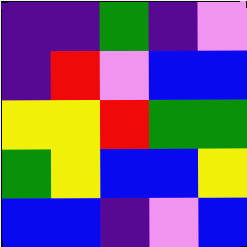[["indigo", "indigo", "green", "indigo", "violet"], ["indigo", "red", "violet", "blue", "blue"], ["yellow", "yellow", "red", "green", "green"], ["green", "yellow", "blue", "blue", "yellow"], ["blue", "blue", "indigo", "violet", "blue"]]